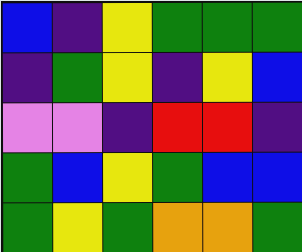[["blue", "indigo", "yellow", "green", "green", "green"], ["indigo", "green", "yellow", "indigo", "yellow", "blue"], ["violet", "violet", "indigo", "red", "red", "indigo"], ["green", "blue", "yellow", "green", "blue", "blue"], ["green", "yellow", "green", "orange", "orange", "green"]]